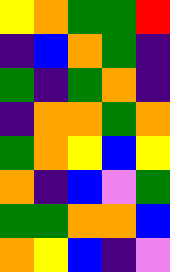[["yellow", "orange", "green", "green", "red"], ["indigo", "blue", "orange", "green", "indigo"], ["green", "indigo", "green", "orange", "indigo"], ["indigo", "orange", "orange", "green", "orange"], ["green", "orange", "yellow", "blue", "yellow"], ["orange", "indigo", "blue", "violet", "green"], ["green", "green", "orange", "orange", "blue"], ["orange", "yellow", "blue", "indigo", "violet"]]